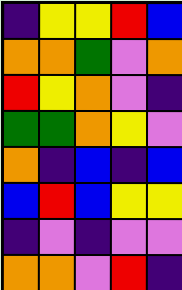[["indigo", "yellow", "yellow", "red", "blue"], ["orange", "orange", "green", "violet", "orange"], ["red", "yellow", "orange", "violet", "indigo"], ["green", "green", "orange", "yellow", "violet"], ["orange", "indigo", "blue", "indigo", "blue"], ["blue", "red", "blue", "yellow", "yellow"], ["indigo", "violet", "indigo", "violet", "violet"], ["orange", "orange", "violet", "red", "indigo"]]